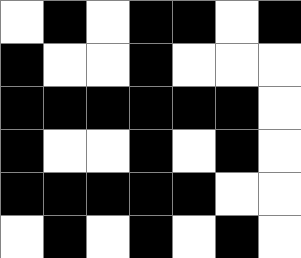[["white", "black", "white", "black", "black", "white", "black"], ["black", "white", "white", "black", "white", "white", "white"], ["black", "black", "black", "black", "black", "black", "white"], ["black", "white", "white", "black", "white", "black", "white"], ["black", "black", "black", "black", "black", "white", "white"], ["white", "black", "white", "black", "white", "black", "white"]]